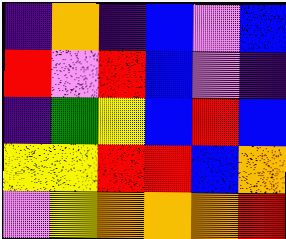[["indigo", "orange", "indigo", "blue", "violet", "blue"], ["red", "violet", "red", "blue", "violet", "indigo"], ["indigo", "green", "yellow", "blue", "red", "blue"], ["yellow", "yellow", "red", "red", "blue", "orange"], ["violet", "yellow", "orange", "orange", "orange", "red"]]